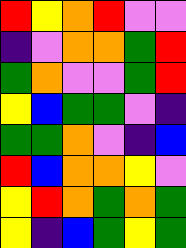[["red", "yellow", "orange", "red", "violet", "violet"], ["indigo", "violet", "orange", "orange", "green", "red"], ["green", "orange", "violet", "violet", "green", "red"], ["yellow", "blue", "green", "green", "violet", "indigo"], ["green", "green", "orange", "violet", "indigo", "blue"], ["red", "blue", "orange", "orange", "yellow", "violet"], ["yellow", "red", "orange", "green", "orange", "green"], ["yellow", "indigo", "blue", "green", "yellow", "green"]]